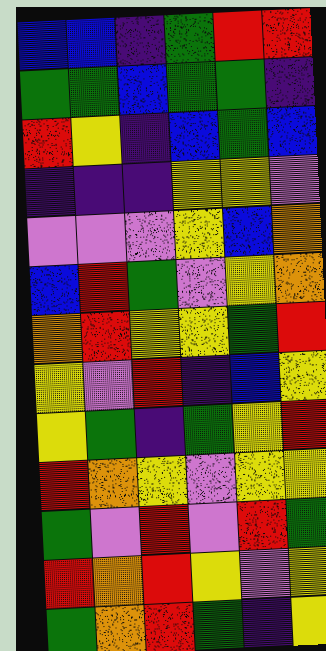[["blue", "blue", "indigo", "green", "red", "red"], ["green", "green", "blue", "green", "green", "indigo"], ["red", "yellow", "indigo", "blue", "green", "blue"], ["indigo", "indigo", "indigo", "yellow", "yellow", "violet"], ["violet", "violet", "violet", "yellow", "blue", "orange"], ["blue", "red", "green", "violet", "yellow", "orange"], ["orange", "red", "yellow", "yellow", "green", "red"], ["yellow", "violet", "red", "indigo", "blue", "yellow"], ["yellow", "green", "indigo", "green", "yellow", "red"], ["red", "orange", "yellow", "violet", "yellow", "yellow"], ["green", "violet", "red", "violet", "red", "green"], ["red", "orange", "red", "yellow", "violet", "yellow"], ["green", "orange", "red", "green", "indigo", "yellow"]]